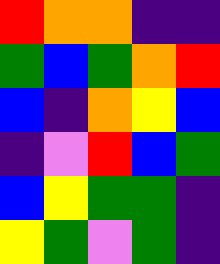[["red", "orange", "orange", "indigo", "indigo"], ["green", "blue", "green", "orange", "red"], ["blue", "indigo", "orange", "yellow", "blue"], ["indigo", "violet", "red", "blue", "green"], ["blue", "yellow", "green", "green", "indigo"], ["yellow", "green", "violet", "green", "indigo"]]